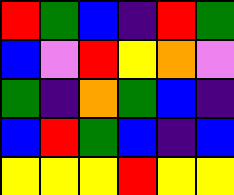[["red", "green", "blue", "indigo", "red", "green"], ["blue", "violet", "red", "yellow", "orange", "violet"], ["green", "indigo", "orange", "green", "blue", "indigo"], ["blue", "red", "green", "blue", "indigo", "blue"], ["yellow", "yellow", "yellow", "red", "yellow", "yellow"]]